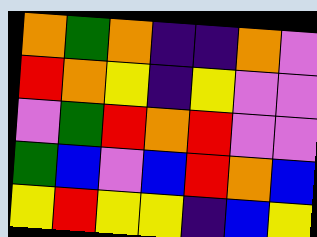[["orange", "green", "orange", "indigo", "indigo", "orange", "violet"], ["red", "orange", "yellow", "indigo", "yellow", "violet", "violet"], ["violet", "green", "red", "orange", "red", "violet", "violet"], ["green", "blue", "violet", "blue", "red", "orange", "blue"], ["yellow", "red", "yellow", "yellow", "indigo", "blue", "yellow"]]